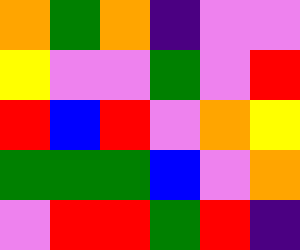[["orange", "green", "orange", "indigo", "violet", "violet"], ["yellow", "violet", "violet", "green", "violet", "red"], ["red", "blue", "red", "violet", "orange", "yellow"], ["green", "green", "green", "blue", "violet", "orange"], ["violet", "red", "red", "green", "red", "indigo"]]